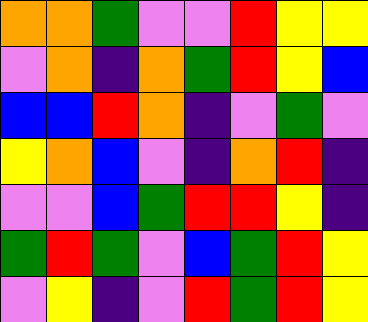[["orange", "orange", "green", "violet", "violet", "red", "yellow", "yellow"], ["violet", "orange", "indigo", "orange", "green", "red", "yellow", "blue"], ["blue", "blue", "red", "orange", "indigo", "violet", "green", "violet"], ["yellow", "orange", "blue", "violet", "indigo", "orange", "red", "indigo"], ["violet", "violet", "blue", "green", "red", "red", "yellow", "indigo"], ["green", "red", "green", "violet", "blue", "green", "red", "yellow"], ["violet", "yellow", "indigo", "violet", "red", "green", "red", "yellow"]]